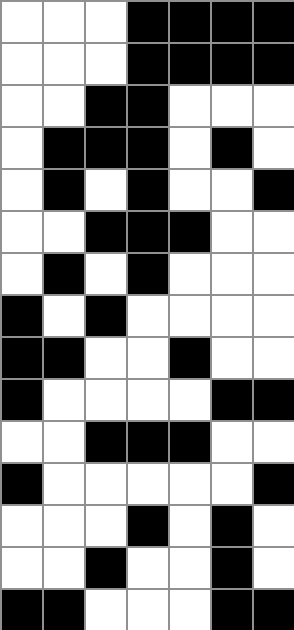[["white", "white", "white", "black", "black", "black", "black"], ["white", "white", "white", "black", "black", "black", "black"], ["white", "white", "black", "black", "white", "white", "white"], ["white", "black", "black", "black", "white", "black", "white"], ["white", "black", "white", "black", "white", "white", "black"], ["white", "white", "black", "black", "black", "white", "white"], ["white", "black", "white", "black", "white", "white", "white"], ["black", "white", "black", "white", "white", "white", "white"], ["black", "black", "white", "white", "black", "white", "white"], ["black", "white", "white", "white", "white", "black", "black"], ["white", "white", "black", "black", "black", "white", "white"], ["black", "white", "white", "white", "white", "white", "black"], ["white", "white", "white", "black", "white", "black", "white"], ["white", "white", "black", "white", "white", "black", "white"], ["black", "black", "white", "white", "white", "black", "black"]]